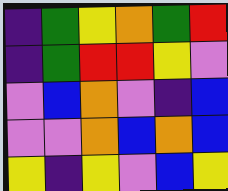[["indigo", "green", "yellow", "orange", "green", "red"], ["indigo", "green", "red", "red", "yellow", "violet"], ["violet", "blue", "orange", "violet", "indigo", "blue"], ["violet", "violet", "orange", "blue", "orange", "blue"], ["yellow", "indigo", "yellow", "violet", "blue", "yellow"]]